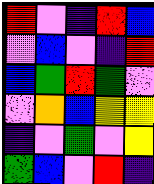[["red", "violet", "indigo", "red", "blue"], ["violet", "blue", "violet", "indigo", "red"], ["blue", "green", "red", "green", "violet"], ["violet", "orange", "blue", "yellow", "yellow"], ["indigo", "violet", "green", "violet", "yellow"], ["green", "blue", "violet", "red", "indigo"]]